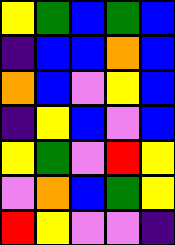[["yellow", "green", "blue", "green", "blue"], ["indigo", "blue", "blue", "orange", "blue"], ["orange", "blue", "violet", "yellow", "blue"], ["indigo", "yellow", "blue", "violet", "blue"], ["yellow", "green", "violet", "red", "yellow"], ["violet", "orange", "blue", "green", "yellow"], ["red", "yellow", "violet", "violet", "indigo"]]